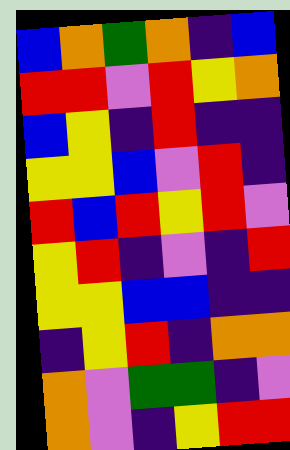[["blue", "orange", "green", "orange", "indigo", "blue"], ["red", "red", "violet", "red", "yellow", "orange"], ["blue", "yellow", "indigo", "red", "indigo", "indigo"], ["yellow", "yellow", "blue", "violet", "red", "indigo"], ["red", "blue", "red", "yellow", "red", "violet"], ["yellow", "red", "indigo", "violet", "indigo", "red"], ["yellow", "yellow", "blue", "blue", "indigo", "indigo"], ["indigo", "yellow", "red", "indigo", "orange", "orange"], ["orange", "violet", "green", "green", "indigo", "violet"], ["orange", "violet", "indigo", "yellow", "red", "red"]]